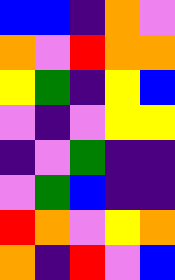[["blue", "blue", "indigo", "orange", "violet"], ["orange", "violet", "red", "orange", "orange"], ["yellow", "green", "indigo", "yellow", "blue"], ["violet", "indigo", "violet", "yellow", "yellow"], ["indigo", "violet", "green", "indigo", "indigo"], ["violet", "green", "blue", "indigo", "indigo"], ["red", "orange", "violet", "yellow", "orange"], ["orange", "indigo", "red", "violet", "blue"]]